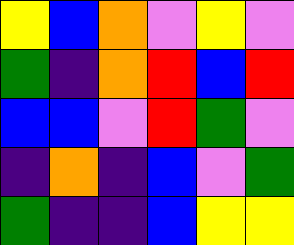[["yellow", "blue", "orange", "violet", "yellow", "violet"], ["green", "indigo", "orange", "red", "blue", "red"], ["blue", "blue", "violet", "red", "green", "violet"], ["indigo", "orange", "indigo", "blue", "violet", "green"], ["green", "indigo", "indigo", "blue", "yellow", "yellow"]]